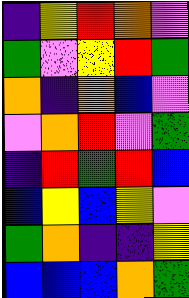[["indigo", "yellow", "red", "orange", "violet"], ["green", "violet", "yellow", "red", "green"], ["orange", "indigo", "orange", "blue", "violet"], ["violet", "orange", "red", "violet", "green"], ["indigo", "red", "green", "red", "blue"], ["blue", "yellow", "blue", "yellow", "violet"], ["green", "orange", "indigo", "indigo", "yellow"], ["blue", "blue", "blue", "orange", "green"]]